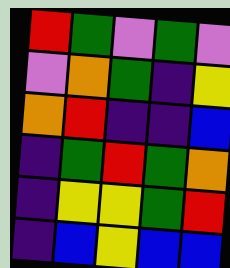[["red", "green", "violet", "green", "violet"], ["violet", "orange", "green", "indigo", "yellow"], ["orange", "red", "indigo", "indigo", "blue"], ["indigo", "green", "red", "green", "orange"], ["indigo", "yellow", "yellow", "green", "red"], ["indigo", "blue", "yellow", "blue", "blue"]]